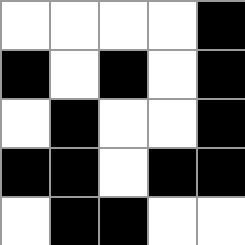[["white", "white", "white", "white", "black"], ["black", "white", "black", "white", "black"], ["white", "black", "white", "white", "black"], ["black", "black", "white", "black", "black"], ["white", "black", "black", "white", "white"]]